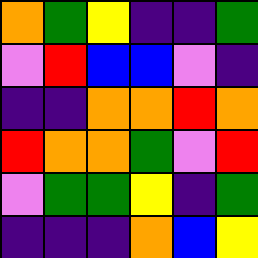[["orange", "green", "yellow", "indigo", "indigo", "green"], ["violet", "red", "blue", "blue", "violet", "indigo"], ["indigo", "indigo", "orange", "orange", "red", "orange"], ["red", "orange", "orange", "green", "violet", "red"], ["violet", "green", "green", "yellow", "indigo", "green"], ["indigo", "indigo", "indigo", "orange", "blue", "yellow"]]